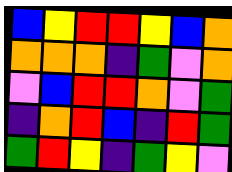[["blue", "yellow", "red", "red", "yellow", "blue", "orange"], ["orange", "orange", "orange", "indigo", "green", "violet", "orange"], ["violet", "blue", "red", "red", "orange", "violet", "green"], ["indigo", "orange", "red", "blue", "indigo", "red", "green"], ["green", "red", "yellow", "indigo", "green", "yellow", "violet"]]